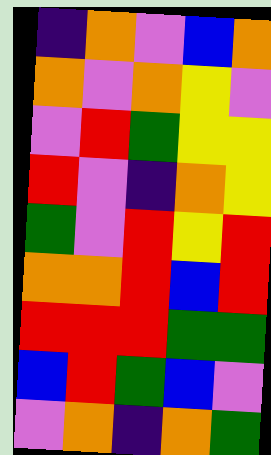[["indigo", "orange", "violet", "blue", "orange"], ["orange", "violet", "orange", "yellow", "violet"], ["violet", "red", "green", "yellow", "yellow"], ["red", "violet", "indigo", "orange", "yellow"], ["green", "violet", "red", "yellow", "red"], ["orange", "orange", "red", "blue", "red"], ["red", "red", "red", "green", "green"], ["blue", "red", "green", "blue", "violet"], ["violet", "orange", "indigo", "orange", "green"]]